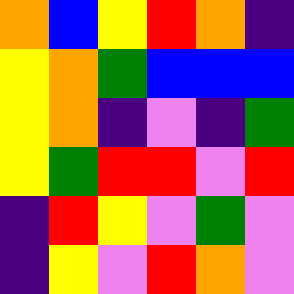[["orange", "blue", "yellow", "red", "orange", "indigo"], ["yellow", "orange", "green", "blue", "blue", "blue"], ["yellow", "orange", "indigo", "violet", "indigo", "green"], ["yellow", "green", "red", "red", "violet", "red"], ["indigo", "red", "yellow", "violet", "green", "violet"], ["indigo", "yellow", "violet", "red", "orange", "violet"]]